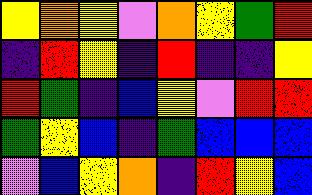[["yellow", "orange", "yellow", "violet", "orange", "yellow", "green", "red"], ["indigo", "red", "yellow", "indigo", "red", "indigo", "indigo", "yellow"], ["red", "green", "indigo", "blue", "yellow", "violet", "red", "red"], ["green", "yellow", "blue", "indigo", "green", "blue", "blue", "blue"], ["violet", "blue", "yellow", "orange", "indigo", "red", "yellow", "blue"]]